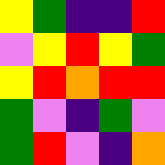[["yellow", "green", "indigo", "indigo", "red"], ["violet", "yellow", "red", "yellow", "green"], ["yellow", "red", "orange", "red", "red"], ["green", "violet", "indigo", "green", "violet"], ["green", "red", "violet", "indigo", "orange"]]